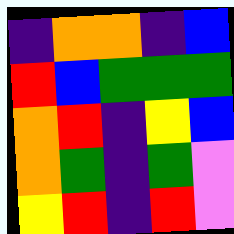[["indigo", "orange", "orange", "indigo", "blue"], ["red", "blue", "green", "green", "green"], ["orange", "red", "indigo", "yellow", "blue"], ["orange", "green", "indigo", "green", "violet"], ["yellow", "red", "indigo", "red", "violet"]]